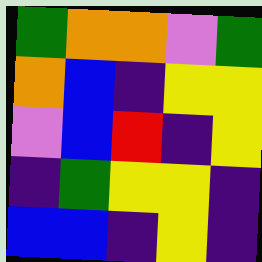[["green", "orange", "orange", "violet", "green"], ["orange", "blue", "indigo", "yellow", "yellow"], ["violet", "blue", "red", "indigo", "yellow"], ["indigo", "green", "yellow", "yellow", "indigo"], ["blue", "blue", "indigo", "yellow", "indigo"]]